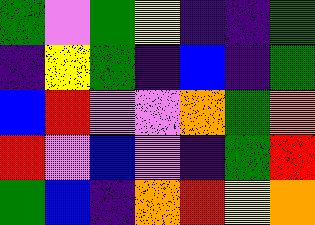[["green", "violet", "green", "yellow", "indigo", "indigo", "green"], ["indigo", "yellow", "green", "indigo", "blue", "indigo", "green"], ["blue", "red", "violet", "violet", "orange", "green", "orange"], ["red", "violet", "blue", "violet", "indigo", "green", "red"], ["green", "blue", "indigo", "orange", "red", "yellow", "orange"]]